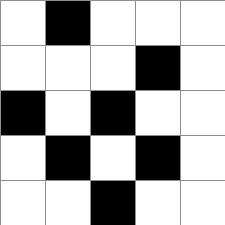[["white", "black", "white", "white", "white"], ["white", "white", "white", "black", "white"], ["black", "white", "black", "white", "white"], ["white", "black", "white", "black", "white"], ["white", "white", "black", "white", "white"]]